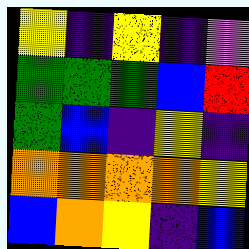[["yellow", "indigo", "yellow", "indigo", "violet"], ["green", "green", "green", "blue", "red"], ["green", "blue", "indigo", "yellow", "indigo"], ["orange", "orange", "orange", "orange", "yellow"], ["blue", "orange", "yellow", "indigo", "blue"]]